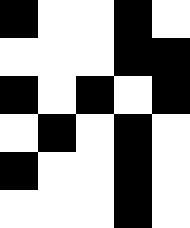[["black", "white", "white", "black", "white"], ["white", "white", "white", "black", "black"], ["black", "white", "black", "white", "black"], ["white", "black", "white", "black", "white"], ["black", "white", "white", "black", "white"], ["white", "white", "white", "black", "white"]]